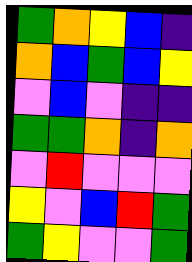[["green", "orange", "yellow", "blue", "indigo"], ["orange", "blue", "green", "blue", "yellow"], ["violet", "blue", "violet", "indigo", "indigo"], ["green", "green", "orange", "indigo", "orange"], ["violet", "red", "violet", "violet", "violet"], ["yellow", "violet", "blue", "red", "green"], ["green", "yellow", "violet", "violet", "green"]]